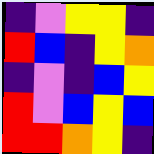[["indigo", "violet", "yellow", "yellow", "indigo"], ["red", "blue", "indigo", "yellow", "orange"], ["indigo", "violet", "indigo", "blue", "yellow"], ["red", "violet", "blue", "yellow", "blue"], ["red", "red", "orange", "yellow", "indigo"]]